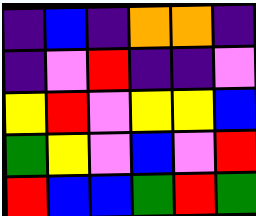[["indigo", "blue", "indigo", "orange", "orange", "indigo"], ["indigo", "violet", "red", "indigo", "indigo", "violet"], ["yellow", "red", "violet", "yellow", "yellow", "blue"], ["green", "yellow", "violet", "blue", "violet", "red"], ["red", "blue", "blue", "green", "red", "green"]]